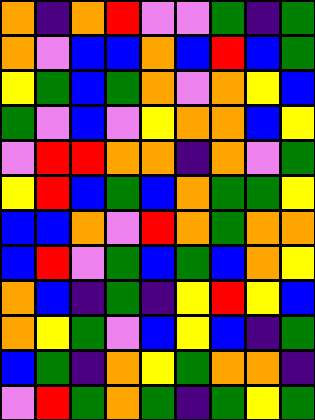[["orange", "indigo", "orange", "red", "violet", "violet", "green", "indigo", "green"], ["orange", "violet", "blue", "blue", "orange", "blue", "red", "blue", "green"], ["yellow", "green", "blue", "green", "orange", "violet", "orange", "yellow", "blue"], ["green", "violet", "blue", "violet", "yellow", "orange", "orange", "blue", "yellow"], ["violet", "red", "red", "orange", "orange", "indigo", "orange", "violet", "green"], ["yellow", "red", "blue", "green", "blue", "orange", "green", "green", "yellow"], ["blue", "blue", "orange", "violet", "red", "orange", "green", "orange", "orange"], ["blue", "red", "violet", "green", "blue", "green", "blue", "orange", "yellow"], ["orange", "blue", "indigo", "green", "indigo", "yellow", "red", "yellow", "blue"], ["orange", "yellow", "green", "violet", "blue", "yellow", "blue", "indigo", "green"], ["blue", "green", "indigo", "orange", "yellow", "green", "orange", "orange", "indigo"], ["violet", "red", "green", "orange", "green", "indigo", "green", "yellow", "green"]]